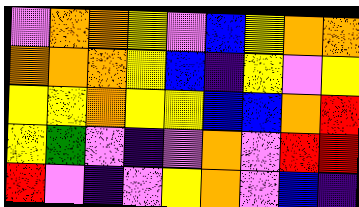[["violet", "orange", "orange", "yellow", "violet", "blue", "yellow", "orange", "orange"], ["orange", "orange", "orange", "yellow", "blue", "indigo", "yellow", "violet", "yellow"], ["yellow", "yellow", "orange", "yellow", "yellow", "blue", "blue", "orange", "red"], ["yellow", "green", "violet", "indigo", "violet", "orange", "violet", "red", "red"], ["red", "violet", "indigo", "violet", "yellow", "orange", "violet", "blue", "indigo"]]